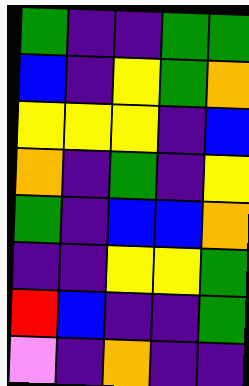[["green", "indigo", "indigo", "green", "green"], ["blue", "indigo", "yellow", "green", "orange"], ["yellow", "yellow", "yellow", "indigo", "blue"], ["orange", "indigo", "green", "indigo", "yellow"], ["green", "indigo", "blue", "blue", "orange"], ["indigo", "indigo", "yellow", "yellow", "green"], ["red", "blue", "indigo", "indigo", "green"], ["violet", "indigo", "orange", "indigo", "indigo"]]